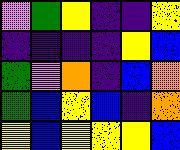[["violet", "green", "yellow", "indigo", "indigo", "yellow"], ["indigo", "indigo", "indigo", "indigo", "yellow", "blue"], ["green", "violet", "orange", "indigo", "blue", "orange"], ["green", "blue", "yellow", "blue", "indigo", "orange"], ["yellow", "blue", "yellow", "yellow", "yellow", "blue"]]